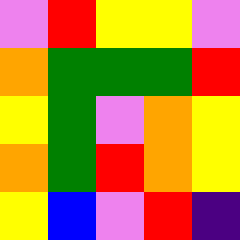[["violet", "red", "yellow", "yellow", "violet"], ["orange", "green", "green", "green", "red"], ["yellow", "green", "violet", "orange", "yellow"], ["orange", "green", "red", "orange", "yellow"], ["yellow", "blue", "violet", "red", "indigo"]]